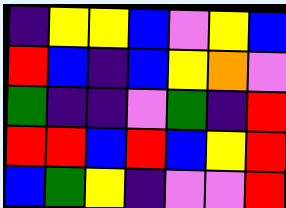[["indigo", "yellow", "yellow", "blue", "violet", "yellow", "blue"], ["red", "blue", "indigo", "blue", "yellow", "orange", "violet"], ["green", "indigo", "indigo", "violet", "green", "indigo", "red"], ["red", "red", "blue", "red", "blue", "yellow", "red"], ["blue", "green", "yellow", "indigo", "violet", "violet", "red"]]